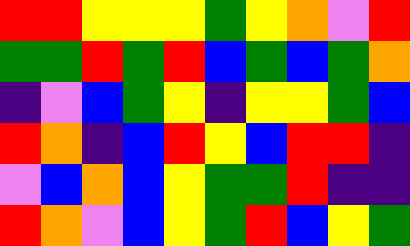[["red", "red", "yellow", "yellow", "yellow", "green", "yellow", "orange", "violet", "red"], ["green", "green", "red", "green", "red", "blue", "green", "blue", "green", "orange"], ["indigo", "violet", "blue", "green", "yellow", "indigo", "yellow", "yellow", "green", "blue"], ["red", "orange", "indigo", "blue", "red", "yellow", "blue", "red", "red", "indigo"], ["violet", "blue", "orange", "blue", "yellow", "green", "green", "red", "indigo", "indigo"], ["red", "orange", "violet", "blue", "yellow", "green", "red", "blue", "yellow", "green"]]